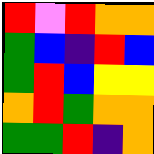[["red", "violet", "red", "orange", "orange"], ["green", "blue", "indigo", "red", "blue"], ["green", "red", "blue", "yellow", "yellow"], ["orange", "red", "green", "orange", "orange"], ["green", "green", "red", "indigo", "orange"]]